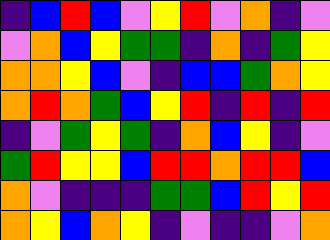[["indigo", "blue", "red", "blue", "violet", "yellow", "red", "violet", "orange", "indigo", "violet"], ["violet", "orange", "blue", "yellow", "green", "green", "indigo", "orange", "indigo", "green", "yellow"], ["orange", "orange", "yellow", "blue", "violet", "indigo", "blue", "blue", "green", "orange", "yellow"], ["orange", "red", "orange", "green", "blue", "yellow", "red", "indigo", "red", "indigo", "red"], ["indigo", "violet", "green", "yellow", "green", "indigo", "orange", "blue", "yellow", "indigo", "violet"], ["green", "red", "yellow", "yellow", "blue", "red", "red", "orange", "red", "red", "blue"], ["orange", "violet", "indigo", "indigo", "indigo", "green", "green", "blue", "red", "yellow", "red"], ["orange", "yellow", "blue", "orange", "yellow", "indigo", "violet", "indigo", "indigo", "violet", "orange"]]